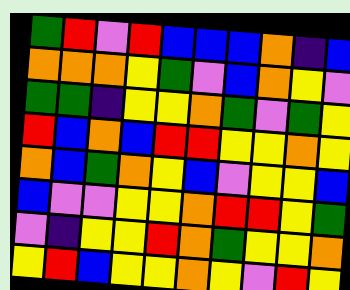[["green", "red", "violet", "red", "blue", "blue", "blue", "orange", "indigo", "blue"], ["orange", "orange", "orange", "yellow", "green", "violet", "blue", "orange", "yellow", "violet"], ["green", "green", "indigo", "yellow", "yellow", "orange", "green", "violet", "green", "yellow"], ["red", "blue", "orange", "blue", "red", "red", "yellow", "yellow", "orange", "yellow"], ["orange", "blue", "green", "orange", "yellow", "blue", "violet", "yellow", "yellow", "blue"], ["blue", "violet", "violet", "yellow", "yellow", "orange", "red", "red", "yellow", "green"], ["violet", "indigo", "yellow", "yellow", "red", "orange", "green", "yellow", "yellow", "orange"], ["yellow", "red", "blue", "yellow", "yellow", "orange", "yellow", "violet", "red", "yellow"]]